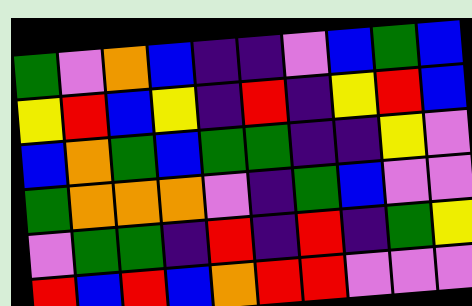[["green", "violet", "orange", "blue", "indigo", "indigo", "violet", "blue", "green", "blue"], ["yellow", "red", "blue", "yellow", "indigo", "red", "indigo", "yellow", "red", "blue"], ["blue", "orange", "green", "blue", "green", "green", "indigo", "indigo", "yellow", "violet"], ["green", "orange", "orange", "orange", "violet", "indigo", "green", "blue", "violet", "violet"], ["violet", "green", "green", "indigo", "red", "indigo", "red", "indigo", "green", "yellow"], ["red", "blue", "red", "blue", "orange", "red", "red", "violet", "violet", "violet"]]